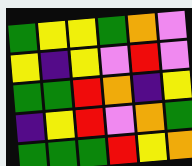[["green", "yellow", "yellow", "green", "orange", "violet"], ["yellow", "indigo", "yellow", "violet", "red", "violet"], ["green", "green", "red", "orange", "indigo", "yellow"], ["indigo", "yellow", "red", "violet", "orange", "green"], ["green", "green", "green", "red", "yellow", "orange"]]